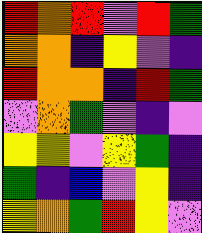[["red", "orange", "red", "violet", "red", "green"], ["orange", "orange", "indigo", "yellow", "violet", "indigo"], ["red", "orange", "orange", "indigo", "red", "green"], ["violet", "orange", "green", "violet", "indigo", "violet"], ["yellow", "yellow", "violet", "yellow", "green", "indigo"], ["green", "indigo", "blue", "violet", "yellow", "indigo"], ["yellow", "orange", "green", "red", "yellow", "violet"]]